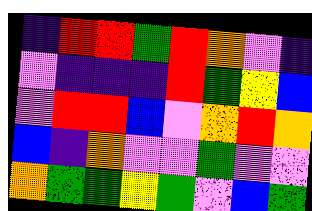[["indigo", "red", "red", "green", "red", "orange", "violet", "indigo"], ["violet", "indigo", "indigo", "indigo", "red", "green", "yellow", "blue"], ["violet", "red", "red", "blue", "violet", "orange", "red", "orange"], ["blue", "indigo", "orange", "violet", "violet", "green", "violet", "violet"], ["orange", "green", "green", "yellow", "green", "violet", "blue", "green"]]